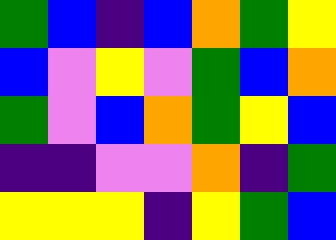[["green", "blue", "indigo", "blue", "orange", "green", "yellow"], ["blue", "violet", "yellow", "violet", "green", "blue", "orange"], ["green", "violet", "blue", "orange", "green", "yellow", "blue"], ["indigo", "indigo", "violet", "violet", "orange", "indigo", "green"], ["yellow", "yellow", "yellow", "indigo", "yellow", "green", "blue"]]